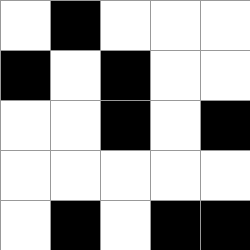[["white", "black", "white", "white", "white"], ["black", "white", "black", "white", "white"], ["white", "white", "black", "white", "black"], ["white", "white", "white", "white", "white"], ["white", "black", "white", "black", "black"]]